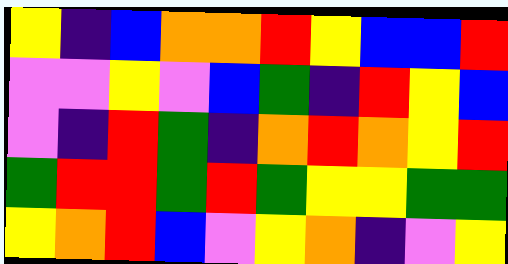[["yellow", "indigo", "blue", "orange", "orange", "red", "yellow", "blue", "blue", "red"], ["violet", "violet", "yellow", "violet", "blue", "green", "indigo", "red", "yellow", "blue"], ["violet", "indigo", "red", "green", "indigo", "orange", "red", "orange", "yellow", "red"], ["green", "red", "red", "green", "red", "green", "yellow", "yellow", "green", "green"], ["yellow", "orange", "red", "blue", "violet", "yellow", "orange", "indigo", "violet", "yellow"]]